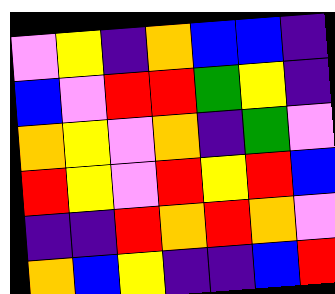[["violet", "yellow", "indigo", "orange", "blue", "blue", "indigo"], ["blue", "violet", "red", "red", "green", "yellow", "indigo"], ["orange", "yellow", "violet", "orange", "indigo", "green", "violet"], ["red", "yellow", "violet", "red", "yellow", "red", "blue"], ["indigo", "indigo", "red", "orange", "red", "orange", "violet"], ["orange", "blue", "yellow", "indigo", "indigo", "blue", "red"]]